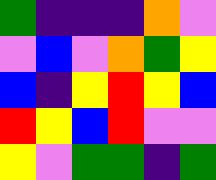[["green", "indigo", "indigo", "indigo", "orange", "violet"], ["violet", "blue", "violet", "orange", "green", "yellow"], ["blue", "indigo", "yellow", "red", "yellow", "blue"], ["red", "yellow", "blue", "red", "violet", "violet"], ["yellow", "violet", "green", "green", "indigo", "green"]]